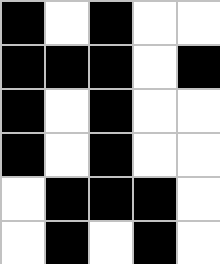[["black", "white", "black", "white", "white"], ["black", "black", "black", "white", "black"], ["black", "white", "black", "white", "white"], ["black", "white", "black", "white", "white"], ["white", "black", "black", "black", "white"], ["white", "black", "white", "black", "white"]]